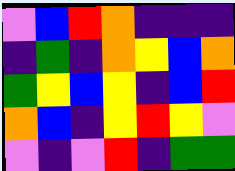[["violet", "blue", "red", "orange", "indigo", "indigo", "indigo"], ["indigo", "green", "indigo", "orange", "yellow", "blue", "orange"], ["green", "yellow", "blue", "yellow", "indigo", "blue", "red"], ["orange", "blue", "indigo", "yellow", "red", "yellow", "violet"], ["violet", "indigo", "violet", "red", "indigo", "green", "green"]]